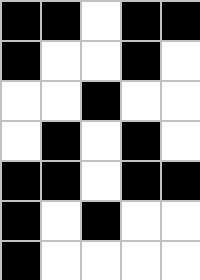[["black", "black", "white", "black", "black"], ["black", "white", "white", "black", "white"], ["white", "white", "black", "white", "white"], ["white", "black", "white", "black", "white"], ["black", "black", "white", "black", "black"], ["black", "white", "black", "white", "white"], ["black", "white", "white", "white", "white"]]